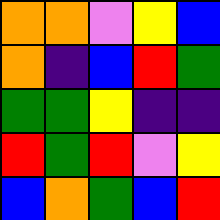[["orange", "orange", "violet", "yellow", "blue"], ["orange", "indigo", "blue", "red", "green"], ["green", "green", "yellow", "indigo", "indigo"], ["red", "green", "red", "violet", "yellow"], ["blue", "orange", "green", "blue", "red"]]